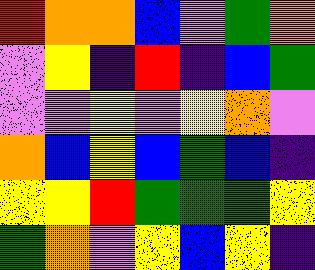[["red", "orange", "orange", "blue", "violet", "green", "orange"], ["violet", "yellow", "indigo", "red", "indigo", "blue", "green"], ["violet", "violet", "yellow", "violet", "yellow", "orange", "violet"], ["orange", "blue", "yellow", "blue", "green", "blue", "indigo"], ["yellow", "yellow", "red", "green", "green", "green", "yellow"], ["green", "orange", "violet", "yellow", "blue", "yellow", "indigo"]]